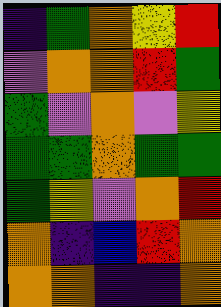[["indigo", "green", "orange", "yellow", "red"], ["violet", "orange", "orange", "red", "green"], ["green", "violet", "orange", "violet", "yellow"], ["green", "green", "orange", "green", "green"], ["green", "yellow", "violet", "orange", "red"], ["orange", "indigo", "blue", "red", "orange"], ["orange", "orange", "indigo", "indigo", "orange"]]